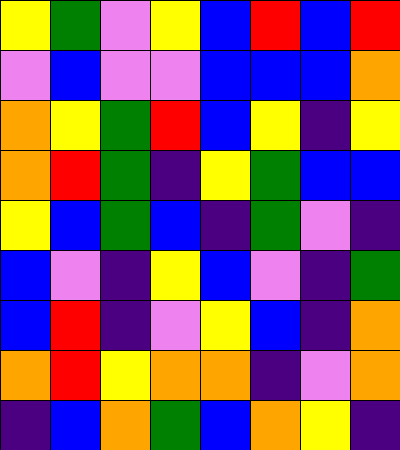[["yellow", "green", "violet", "yellow", "blue", "red", "blue", "red"], ["violet", "blue", "violet", "violet", "blue", "blue", "blue", "orange"], ["orange", "yellow", "green", "red", "blue", "yellow", "indigo", "yellow"], ["orange", "red", "green", "indigo", "yellow", "green", "blue", "blue"], ["yellow", "blue", "green", "blue", "indigo", "green", "violet", "indigo"], ["blue", "violet", "indigo", "yellow", "blue", "violet", "indigo", "green"], ["blue", "red", "indigo", "violet", "yellow", "blue", "indigo", "orange"], ["orange", "red", "yellow", "orange", "orange", "indigo", "violet", "orange"], ["indigo", "blue", "orange", "green", "blue", "orange", "yellow", "indigo"]]